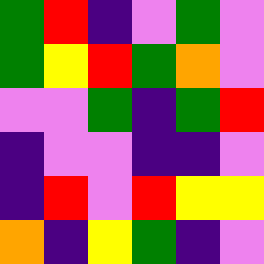[["green", "red", "indigo", "violet", "green", "violet"], ["green", "yellow", "red", "green", "orange", "violet"], ["violet", "violet", "green", "indigo", "green", "red"], ["indigo", "violet", "violet", "indigo", "indigo", "violet"], ["indigo", "red", "violet", "red", "yellow", "yellow"], ["orange", "indigo", "yellow", "green", "indigo", "violet"]]